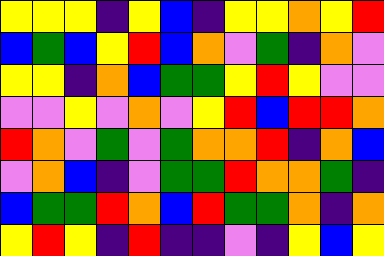[["yellow", "yellow", "yellow", "indigo", "yellow", "blue", "indigo", "yellow", "yellow", "orange", "yellow", "red"], ["blue", "green", "blue", "yellow", "red", "blue", "orange", "violet", "green", "indigo", "orange", "violet"], ["yellow", "yellow", "indigo", "orange", "blue", "green", "green", "yellow", "red", "yellow", "violet", "violet"], ["violet", "violet", "yellow", "violet", "orange", "violet", "yellow", "red", "blue", "red", "red", "orange"], ["red", "orange", "violet", "green", "violet", "green", "orange", "orange", "red", "indigo", "orange", "blue"], ["violet", "orange", "blue", "indigo", "violet", "green", "green", "red", "orange", "orange", "green", "indigo"], ["blue", "green", "green", "red", "orange", "blue", "red", "green", "green", "orange", "indigo", "orange"], ["yellow", "red", "yellow", "indigo", "red", "indigo", "indigo", "violet", "indigo", "yellow", "blue", "yellow"]]